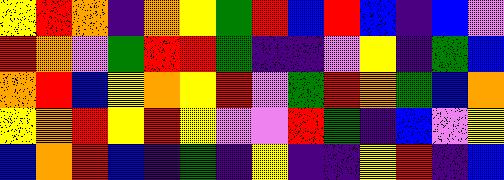[["yellow", "red", "orange", "indigo", "orange", "yellow", "green", "red", "blue", "red", "blue", "indigo", "blue", "violet"], ["red", "orange", "violet", "green", "red", "red", "green", "indigo", "indigo", "violet", "yellow", "indigo", "green", "blue"], ["orange", "red", "blue", "yellow", "orange", "yellow", "red", "violet", "green", "red", "orange", "green", "blue", "orange"], ["yellow", "orange", "red", "yellow", "red", "yellow", "violet", "violet", "red", "green", "indigo", "blue", "violet", "yellow"], ["blue", "orange", "red", "blue", "indigo", "green", "indigo", "yellow", "indigo", "indigo", "yellow", "red", "indigo", "blue"]]